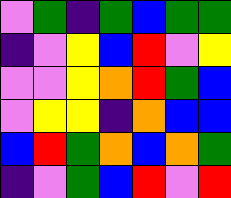[["violet", "green", "indigo", "green", "blue", "green", "green"], ["indigo", "violet", "yellow", "blue", "red", "violet", "yellow"], ["violet", "violet", "yellow", "orange", "red", "green", "blue"], ["violet", "yellow", "yellow", "indigo", "orange", "blue", "blue"], ["blue", "red", "green", "orange", "blue", "orange", "green"], ["indigo", "violet", "green", "blue", "red", "violet", "red"]]